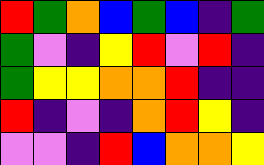[["red", "green", "orange", "blue", "green", "blue", "indigo", "green"], ["green", "violet", "indigo", "yellow", "red", "violet", "red", "indigo"], ["green", "yellow", "yellow", "orange", "orange", "red", "indigo", "indigo"], ["red", "indigo", "violet", "indigo", "orange", "red", "yellow", "indigo"], ["violet", "violet", "indigo", "red", "blue", "orange", "orange", "yellow"]]